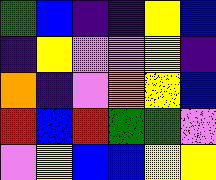[["green", "blue", "indigo", "indigo", "yellow", "blue"], ["indigo", "yellow", "violet", "violet", "yellow", "indigo"], ["orange", "indigo", "violet", "orange", "yellow", "blue"], ["red", "blue", "red", "green", "green", "violet"], ["violet", "yellow", "blue", "blue", "yellow", "yellow"]]